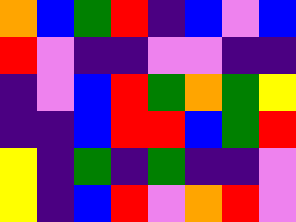[["orange", "blue", "green", "red", "indigo", "blue", "violet", "blue"], ["red", "violet", "indigo", "indigo", "violet", "violet", "indigo", "indigo"], ["indigo", "violet", "blue", "red", "green", "orange", "green", "yellow"], ["indigo", "indigo", "blue", "red", "red", "blue", "green", "red"], ["yellow", "indigo", "green", "indigo", "green", "indigo", "indigo", "violet"], ["yellow", "indigo", "blue", "red", "violet", "orange", "red", "violet"]]